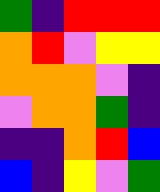[["green", "indigo", "red", "red", "red"], ["orange", "red", "violet", "yellow", "yellow"], ["orange", "orange", "orange", "violet", "indigo"], ["violet", "orange", "orange", "green", "indigo"], ["indigo", "indigo", "orange", "red", "blue"], ["blue", "indigo", "yellow", "violet", "green"]]